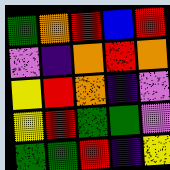[["green", "orange", "red", "blue", "red"], ["violet", "indigo", "orange", "red", "orange"], ["yellow", "red", "orange", "indigo", "violet"], ["yellow", "red", "green", "green", "violet"], ["green", "green", "red", "indigo", "yellow"]]